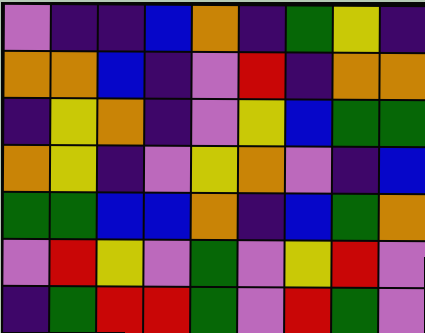[["violet", "indigo", "indigo", "blue", "orange", "indigo", "green", "yellow", "indigo"], ["orange", "orange", "blue", "indigo", "violet", "red", "indigo", "orange", "orange"], ["indigo", "yellow", "orange", "indigo", "violet", "yellow", "blue", "green", "green"], ["orange", "yellow", "indigo", "violet", "yellow", "orange", "violet", "indigo", "blue"], ["green", "green", "blue", "blue", "orange", "indigo", "blue", "green", "orange"], ["violet", "red", "yellow", "violet", "green", "violet", "yellow", "red", "violet"], ["indigo", "green", "red", "red", "green", "violet", "red", "green", "violet"]]